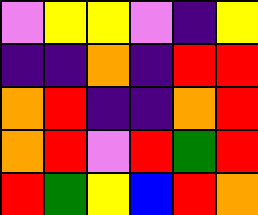[["violet", "yellow", "yellow", "violet", "indigo", "yellow"], ["indigo", "indigo", "orange", "indigo", "red", "red"], ["orange", "red", "indigo", "indigo", "orange", "red"], ["orange", "red", "violet", "red", "green", "red"], ["red", "green", "yellow", "blue", "red", "orange"]]